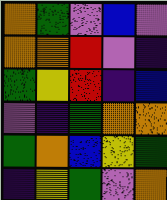[["orange", "green", "violet", "blue", "violet"], ["orange", "orange", "red", "violet", "indigo"], ["green", "yellow", "red", "indigo", "blue"], ["violet", "indigo", "green", "orange", "orange"], ["green", "orange", "blue", "yellow", "green"], ["indigo", "yellow", "green", "violet", "orange"]]